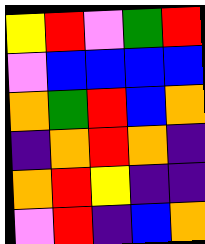[["yellow", "red", "violet", "green", "red"], ["violet", "blue", "blue", "blue", "blue"], ["orange", "green", "red", "blue", "orange"], ["indigo", "orange", "red", "orange", "indigo"], ["orange", "red", "yellow", "indigo", "indigo"], ["violet", "red", "indigo", "blue", "orange"]]